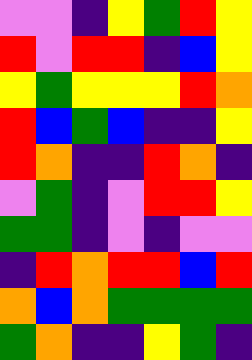[["violet", "violet", "indigo", "yellow", "green", "red", "yellow"], ["red", "violet", "red", "red", "indigo", "blue", "yellow"], ["yellow", "green", "yellow", "yellow", "yellow", "red", "orange"], ["red", "blue", "green", "blue", "indigo", "indigo", "yellow"], ["red", "orange", "indigo", "indigo", "red", "orange", "indigo"], ["violet", "green", "indigo", "violet", "red", "red", "yellow"], ["green", "green", "indigo", "violet", "indigo", "violet", "violet"], ["indigo", "red", "orange", "red", "red", "blue", "red"], ["orange", "blue", "orange", "green", "green", "green", "green"], ["green", "orange", "indigo", "indigo", "yellow", "green", "indigo"]]